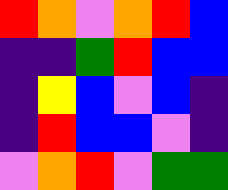[["red", "orange", "violet", "orange", "red", "blue"], ["indigo", "indigo", "green", "red", "blue", "blue"], ["indigo", "yellow", "blue", "violet", "blue", "indigo"], ["indigo", "red", "blue", "blue", "violet", "indigo"], ["violet", "orange", "red", "violet", "green", "green"]]